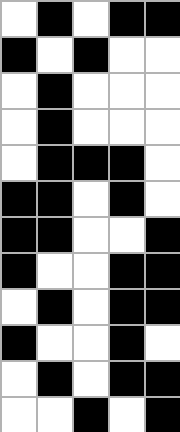[["white", "black", "white", "black", "black"], ["black", "white", "black", "white", "white"], ["white", "black", "white", "white", "white"], ["white", "black", "white", "white", "white"], ["white", "black", "black", "black", "white"], ["black", "black", "white", "black", "white"], ["black", "black", "white", "white", "black"], ["black", "white", "white", "black", "black"], ["white", "black", "white", "black", "black"], ["black", "white", "white", "black", "white"], ["white", "black", "white", "black", "black"], ["white", "white", "black", "white", "black"]]